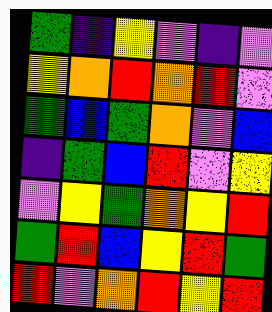[["green", "indigo", "yellow", "violet", "indigo", "violet"], ["yellow", "orange", "red", "orange", "red", "violet"], ["green", "blue", "green", "orange", "violet", "blue"], ["indigo", "green", "blue", "red", "violet", "yellow"], ["violet", "yellow", "green", "orange", "yellow", "red"], ["green", "red", "blue", "yellow", "red", "green"], ["red", "violet", "orange", "red", "yellow", "red"]]